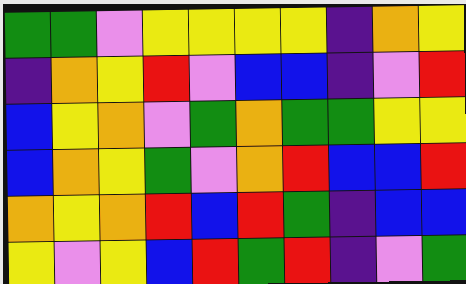[["green", "green", "violet", "yellow", "yellow", "yellow", "yellow", "indigo", "orange", "yellow"], ["indigo", "orange", "yellow", "red", "violet", "blue", "blue", "indigo", "violet", "red"], ["blue", "yellow", "orange", "violet", "green", "orange", "green", "green", "yellow", "yellow"], ["blue", "orange", "yellow", "green", "violet", "orange", "red", "blue", "blue", "red"], ["orange", "yellow", "orange", "red", "blue", "red", "green", "indigo", "blue", "blue"], ["yellow", "violet", "yellow", "blue", "red", "green", "red", "indigo", "violet", "green"]]